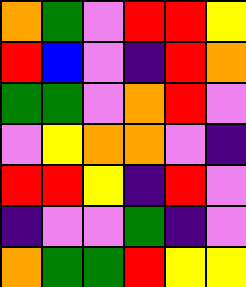[["orange", "green", "violet", "red", "red", "yellow"], ["red", "blue", "violet", "indigo", "red", "orange"], ["green", "green", "violet", "orange", "red", "violet"], ["violet", "yellow", "orange", "orange", "violet", "indigo"], ["red", "red", "yellow", "indigo", "red", "violet"], ["indigo", "violet", "violet", "green", "indigo", "violet"], ["orange", "green", "green", "red", "yellow", "yellow"]]